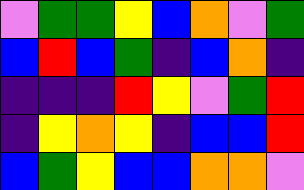[["violet", "green", "green", "yellow", "blue", "orange", "violet", "green"], ["blue", "red", "blue", "green", "indigo", "blue", "orange", "indigo"], ["indigo", "indigo", "indigo", "red", "yellow", "violet", "green", "red"], ["indigo", "yellow", "orange", "yellow", "indigo", "blue", "blue", "red"], ["blue", "green", "yellow", "blue", "blue", "orange", "orange", "violet"]]